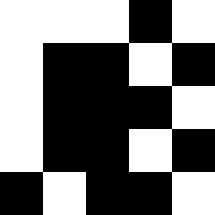[["white", "white", "white", "black", "white"], ["white", "black", "black", "white", "black"], ["white", "black", "black", "black", "white"], ["white", "black", "black", "white", "black"], ["black", "white", "black", "black", "white"]]